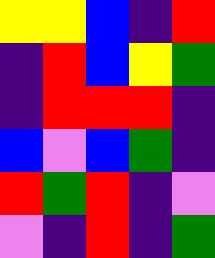[["yellow", "yellow", "blue", "indigo", "red"], ["indigo", "red", "blue", "yellow", "green"], ["indigo", "red", "red", "red", "indigo"], ["blue", "violet", "blue", "green", "indigo"], ["red", "green", "red", "indigo", "violet"], ["violet", "indigo", "red", "indigo", "green"]]